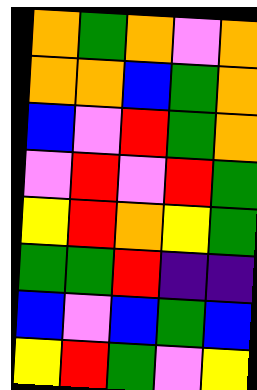[["orange", "green", "orange", "violet", "orange"], ["orange", "orange", "blue", "green", "orange"], ["blue", "violet", "red", "green", "orange"], ["violet", "red", "violet", "red", "green"], ["yellow", "red", "orange", "yellow", "green"], ["green", "green", "red", "indigo", "indigo"], ["blue", "violet", "blue", "green", "blue"], ["yellow", "red", "green", "violet", "yellow"]]